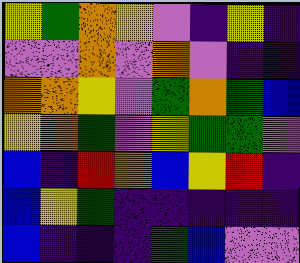[["yellow", "green", "orange", "yellow", "violet", "indigo", "yellow", "indigo"], ["violet", "violet", "orange", "violet", "orange", "violet", "indigo", "indigo"], ["orange", "orange", "yellow", "violet", "green", "orange", "green", "blue"], ["yellow", "orange", "green", "violet", "yellow", "green", "green", "violet"], ["blue", "indigo", "red", "orange", "blue", "yellow", "red", "indigo"], ["blue", "yellow", "green", "indigo", "indigo", "indigo", "indigo", "indigo"], ["blue", "indigo", "indigo", "indigo", "green", "blue", "violet", "violet"]]